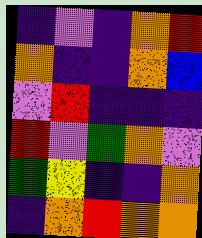[["indigo", "violet", "indigo", "orange", "red"], ["orange", "indigo", "indigo", "orange", "blue"], ["violet", "red", "indigo", "indigo", "indigo"], ["red", "violet", "green", "orange", "violet"], ["green", "yellow", "indigo", "indigo", "orange"], ["indigo", "orange", "red", "orange", "orange"]]